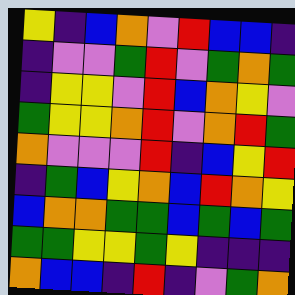[["yellow", "indigo", "blue", "orange", "violet", "red", "blue", "blue", "indigo"], ["indigo", "violet", "violet", "green", "red", "violet", "green", "orange", "green"], ["indigo", "yellow", "yellow", "violet", "red", "blue", "orange", "yellow", "violet"], ["green", "yellow", "yellow", "orange", "red", "violet", "orange", "red", "green"], ["orange", "violet", "violet", "violet", "red", "indigo", "blue", "yellow", "red"], ["indigo", "green", "blue", "yellow", "orange", "blue", "red", "orange", "yellow"], ["blue", "orange", "orange", "green", "green", "blue", "green", "blue", "green"], ["green", "green", "yellow", "yellow", "green", "yellow", "indigo", "indigo", "indigo"], ["orange", "blue", "blue", "indigo", "red", "indigo", "violet", "green", "orange"]]